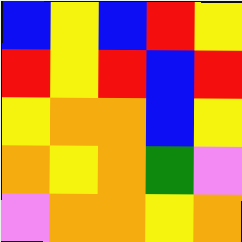[["blue", "yellow", "blue", "red", "yellow"], ["red", "yellow", "red", "blue", "red"], ["yellow", "orange", "orange", "blue", "yellow"], ["orange", "yellow", "orange", "green", "violet"], ["violet", "orange", "orange", "yellow", "orange"]]